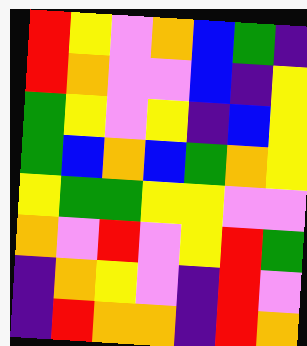[["red", "yellow", "violet", "orange", "blue", "green", "indigo"], ["red", "orange", "violet", "violet", "blue", "indigo", "yellow"], ["green", "yellow", "violet", "yellow", "indigo", "blue", "yellow"], ["green", "blue", "orange", "blue", "green", "orange", "yellow"], ["yellow", "green", "green", "yellow", "yellow", "violet", "violet"], ["orange", "violet", "red", "violet", "yellow", "red", "green"], ["indigo", "orange", "yellow", "violet", "indigo", "red", "violet"], ["indigo", "red", "orange", "orange", "indigo", "red", "orange"]]